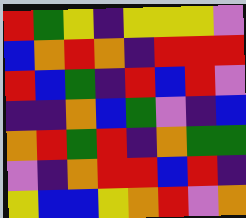[["red", "green", "yellow", "indigo", "yellow", "yellow", "yellow", "violet"], ["blue", "orange", "red", "orange", "indigo", "red", "red", "red"], ["red", "blue", "green", "indigo", "red", "blue", "red", "violet"], ["indigo", "indigo", "orange", "blue", "green", "violet", "indigo", "blue"], ["orange", "red", "green", "red", "indigo", "orange", "green", "green"], ["violet", "indigo", "orange", "red", "red", "blue", "red", "indigo"], ["yellow", "blue", "blue", "yellow", "orange", "red", "violet", "orange"]]